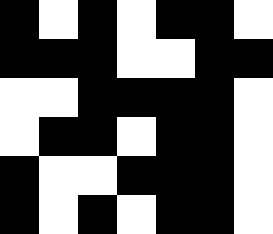[["black", "white", "black", "white", "black", "black", "white"], ["black", "black", "black", "white", "white", "black", "black"], ["white", "white", "black", "black", "black", "black", "white"], ["white", "black", "black", "white", "black", "black", "white"], ["black", "white", "white", "black", "black", "black", "white"], ["black", "white", "black", "white", "black", "black", "white"]]